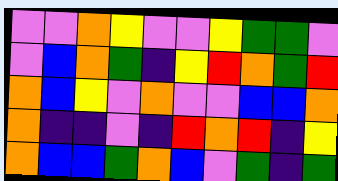[["violet", "violet", "orange", "yellow", "violet", "violet", "yellow", "green", "green", "violet"], ["violet", "blue", "orange", "green", "indigo", "yellow", "red", "orange", "green", "red"], ["orange", "blue", "yellow", "violet", "orange", "violet", "violet", "blue", "blue", "orange"], ["orange", "indigo", "indigo", "violet", "indigo", "red", "orange", "red", "indigo", "yellow"], ["orange", "blue", "blue", "green", "orange", "blue", "violet", "green", "indigo", "green"]]